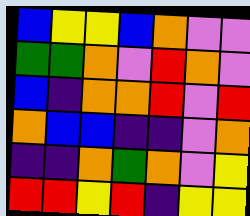[["blue", "yellow", "yellow", "blue", "orange", "violet", "violet"], ["green", "green", "orange", "violet", "red", "orange", "violet"], ["blue", "indigo", "orange", "orange", "red", "violet", "red"], ["orange", "blue", "blue", "indigo", "indigo", "violet", "orange"], ["indigo", "indigo", "orange", "green", "orange", "violet", "yellow"], ["red", "red", "yellow", "red", "indigo", "yellow", "yellow"]]